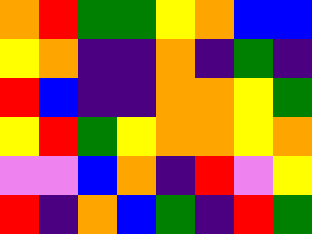[["orange", "red", "green", "green", "yellow", "orange", "blue", "blue"], ["yellow", "orange", "indigo", "indigo", "orange", "indigo", "green", "indigo"], ["red", "blue", "indigo", "indigo", "orange", "orange", "yellow", "green"], ["yellow", "red", "green", "yellow", "orange", "orange", "yellow", "orange"], ["violet", "violet", "blue", "orange", "indigo", "red", "violet", "yellow"], ["red", "indigo", "orange", "blue", "green", "indigo", "red", "green"]]